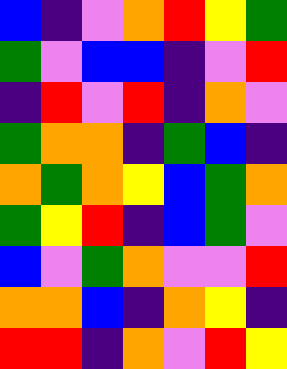[["blue", "indigo", "violet", "orange", "red", "yellow", "green"], ["green", "violet", "blue", "blue", "indigo", "violet", "red"], ["indigo", "red", "violet", "red", "indigo", "orange", "violet"], ["green", "orange", "orange", "indigo", "green", "blue", "indigo"], ["orange", "green", "orange", "yellow", "blue", "green", "orange"], ["green", "yellow", "red", "indigo", "blue", "green", "violet"], ["blue", "violet", "green", "orange", "violet", "violet", "red"], ["orange", "orange", "blue", "indigo", "orange", "yellow", "indigo"], ["red", "red", "indigo", "orange", "violet", "red", "yellow"]]